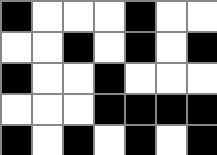[["black", "white", "white", "white", "black", "white", "white"], ["white", "white", "black", "white", "black", "white", "black"], ["black", "white", "white", "black", "white", "white", "white"], ["white", "white", "white", "black", "black", "black", "black"], ["black", "white", "black", "white", "black", "white", "black"]]